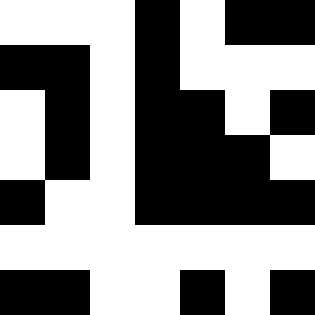[["white", "white", "white", "black", "white", "black", "black"], ["black", "black", "white", "black", "white", "white", "white"], ["white", "black", "white", "black", "black", "white", "black"], ["white", "black", "white", "black", "black", "black", "white"], ["black", "white", "white", "black", "black", "black", "black"], ["white", "white", "white", "white", "white", "white", "white"], ["black", "black", "white", "white", "black", "white", "black"]]